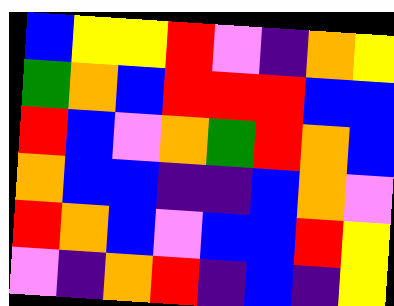[["blue", "yellow", "yellow", "red", "violet", "indigo", "orange", "yellow"], ["green", "orange", "blue", "red", "red", "red", "blue", "blue"], ["red", "blue", "violet", "orange", "green", "red", "orange", "blue"], ["orange", "blue", "blue", "indigo", "indigo", "blue", "orange", "violet"], ["red", "orange", "blue", "violet", "blue", "blue", "red", "yellow"], ["violet", "indigo", "orange", "red", "indigo", "blue", "indigo", "yellow"]]